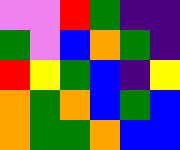[["violet", "violet", "red", "green", "indigo", "indigo"], ["green", "violet", "blue", "orange", "green", "indigo"], ["red", "yellow", "green", "blue", "indigo", "yellow"], ["orange", "green", "orange", "blue", "green", "blue"], ["orange", "green", "green", "orange", "blue", "blue"]]